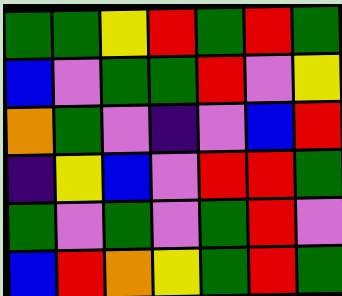[["green", "green", "yellow", "red", "green", "red", "green"], ["blue", "violet", "green", "green", "red", "violet", "yellow"], ["orange", "green", "violet", "indigo", "violet", "blue", "red"], ["indigo", "yellow", "blue", "violet", "red", "red", "green"], ["green", "violet", "green", "violet", "green", "red", "violet"], ["blue", "red", "orange", "yellow", "green", "red", "green"]]